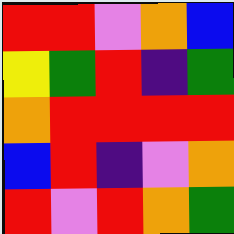[["red", "red", "violet", "orange", "blue"], ["yellow", "green", "red", "indigo", "green"], ["orange", "red", "red", "red", "red"], ["blue", "red", "indigo", "violet", "orange"], ["red", "violet", "red", "orange", "green"]]